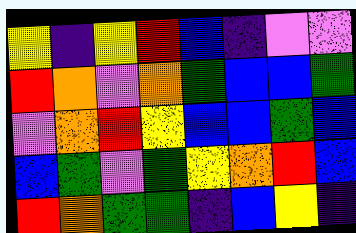[["yellow", "indigo", "yellow", "red", "blue", "indigo", "violet", "violet"], ["red", "orange", "violet", "orange", "green", "blue", "blue", "green"], ["violet", "orange", "red", "yellow", "blue", "blue", "green", "blue"], ["blue", "green", "violet", "green", "yellow", "orange", "red", "blue"], ["red", "orange", "green", "green", "indigo", "blue", "yellow", "indigo"]]